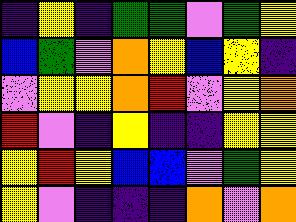[["indigo", "yellow", "indigo", "green", "green", "violet", "green", "yellow"], ["blue", "green", "violet", "orange", "yellow", "blue", "yellow", "indigo"], ["violet", "yellow", "yellow", "orange", "red", "violet", "yellow", "orange"], ["red", "violet", "indigo", "yellow", "indigo", "indigo", "yellow", "yellow"], ["yellow", "red", "yellow", "blue", "blue", "violet", "green", "yellow"], ["yellow", "violet", "indigo", "indigo", "indigo", "orange", "violet", "orange"]]